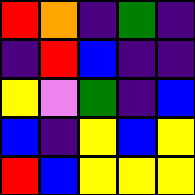[["red", "orange", "indigo", "green", "indigo"], ["indigo", "red", "blue", "indigo", "indigo"], ["yellow", "violet", "green", "indigo", "blue"], ["blue", "indigo", "yellow", "blue", "yellow"], ["red", "blue", "yellow", "yellow", "yellow"]]